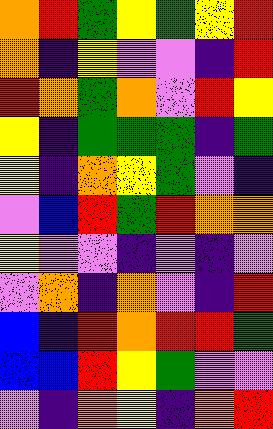[["orange", "red", "green", "yellow", "green", "yellow", "red"], ["orange", "indigo", "yellow", "violet", "violet", "indigo", "red"], ["red", "orange", "green", "orange", "violet", "red", "yellow"], ["yellow", "indigo", "green", "green", "green", "indigo", "green"], ["yellow", "indigo", "orange", "yellow", "green", "violet", "indigo"], ["violet", "blue", "red", "green", "red", "orange", "orange"], ["yellow", "violet", "violet", "indigo", "violet", "indigo", "violet"], ["violet", "orange", "indigo", "orange", "violet", "indigo", "red"], ["blue", "indigo", "red", "orange", "red", "red", "green"], ["blue", "blue", "red", "yellow", "green", "violet", "violet"], ["violet", "indigo", "orange", "yellow", "indigo", "orange", "red"]]